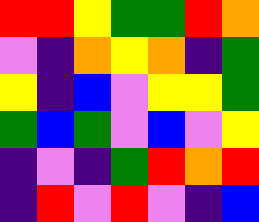[["red", "red", "yellow", "green", "green", "red", "orange"], ["violet", "indigo", "orange", "yellow", "orange", "indigo", "green"], ["yellow", "indigo", "blue", "violet", "yellow", "yellow", "green"], ["green", "blue", "green", "violet", "blue", "violet", "yellow"], ["indigo", "violet", "indigo", "green", "red", "orange", "red"], ["indigo", "red", "violet", "red", "violet", "indigo", "blue"]]